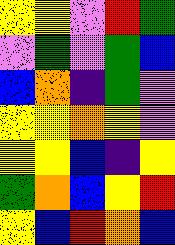[["yellow", "yellow", "violet", "red", "green"], ["violet", "green", "violet", "green", "blue"], ["blue", "orange", "indigo", "green", "violet"], ["yellow", "yellow", "orange", "yellow", "violet"], ["yellow", "yellow", "blue", "indigo", "yellow"], ["green", "orange", "blue", "yellow", "red"], ["yellow", "blue", "red", "orange", "blue"]]